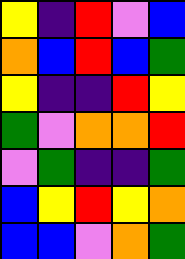[["yellow", "indigo", "red", "violet", "blue"], ["orange", "blue", "red", "blue", "green"], ["yellow", "indigo", "indigo", "red", "yellow"], ["green", "violet", "orange", "orange", "red"], ["violet", "green", "indigo", "indigo", "green"], ["blue", "yellow", "red", "yellow", "orange"], ["blue", "blue", "violet", "orange", "green"]]